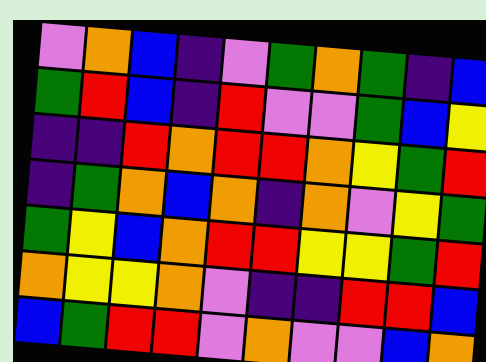[["violet", "orange", "blue", "indigo", "violet", "green", "orange", "green", "indigo", "blue"], ["green", "red", "blue", "indigo", "red", "violet", "violet", "green", "blue", "yellow"], ["indigo", "indigo", "red", "orange", "red", "red", "orange", "yellow", "green", "red"], ["indigo", "green", "orange", "blue", "orange", "indigo", "orange", "violet", "yellow", "green"], ["green", "yellow", "blue", "orange", "red", "red", "yellow", "yellow", "green", "red"], ["orange", "yellow", "yellow", "orange", "violet", "indigo", "indigo", "red", "red", "blue"], ["blue", "green", "red", "red", "violet", "orange", "violet", "violet", "blue", "orange"]]